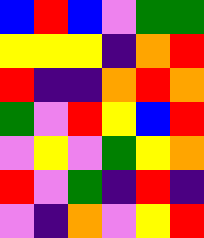[["blue", "red", "blue", "violet", "green", "green"], ["yellow", "yellow", "yellow", "indigo", "orange", "red"], ["red", "indigo", "indigo", "orange", "red", "orange"], ["green", "violet", "red", "yellow", "blue", "red"], ["violet", "yellow", "violet", "green", "yellow", "orange"], ["red", "violet", "green", "indigo", "red", "indigo"], ["violet", "indigo", "orange", "violet", "yellow", "red"]]